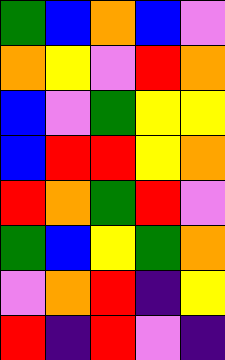[["green", "blue", "orange", "blue", "violet"], ["orange", "yellow", "violet", "red", "orange"], ["blue", "violet", "green", "yellow", "yellow"], ["blue", "red", "red", "yellow", "orange"], ["red", "orange", "green", "red", "violet"], ["green", "blue", "yellow", "green", "orange"], ["violet", "orange", "red", "indigo", "yellow"], ["red", "indigo", "red", "violet", "indigo"]]